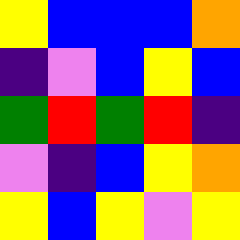[["yellow", "blue", "blue", "blue", "orange"], ["indigo", "violet", "blue", "yellow", "blue"], ["green", "red", "green", "red", "indigo"], ["violet", "indigo", "blue", "yellow", "orange"], ["yellow", "blue", "yellow", "violet", "yellow"]]